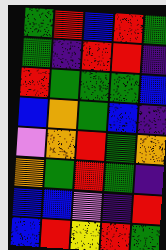[["green", "red", "blue", "red", "green"], ["green", "indigo", "red", "red", "indigo"], ["red", "green", "green", "green", "blue"], ["blue", "orange", "green", "blue", "indigo"], ["violet", "orange", "red", "green", "orange"], ["orange", "green", "red", "green", "indigo"], ["blue", "blue", "violet", "indigo", "red"], ["blue", "red", "yellow", "red", "green"]]